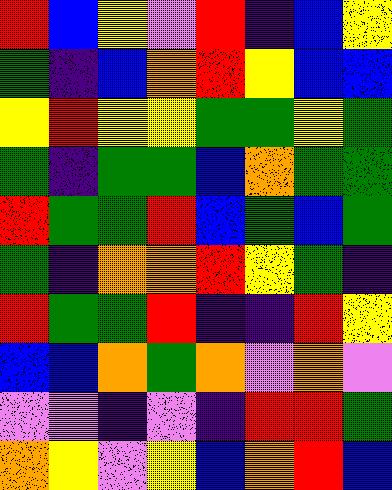[["red", "blue", "yellow", "violet", "red", "indigo", "blue", "yellow"], ["green", "indigo", "blue", "orange", "red", "yellow", "blue", "blue"], ["yellow", "red", "yellow", "yellow", "green", "green", "yellow", "green"], ["green", "indigo", "green", "green", "blue", "orange", "green", "green"], ["red", "green", "green", "red", "blue", "green", "blue", "green"], ["green", "indigo", "orange", "orange", "red", "yellow", "green", "indigo"], ["red", "green", "green", "red", "indigo", "indigo", "red", "yellow"], ["blue", "blue", "orange", "green", "orange", "violet", "orange", "violet"], ["violet", "violet", "indigo", "violet", "indigo", "red", "red", "green"], ["orange", "yellow", "violet", "yellow", "blue", "orange", "red", "blue"]]